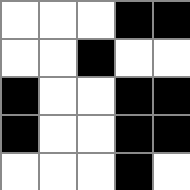[["white", "white", "white", "black", "black"], ["white", "white", "black", "white", "white"], ["black", "white", "white", "black", "black"], ["black", "white", "white", "black", "black"], ["white", "white", "white", "black", "white"]]